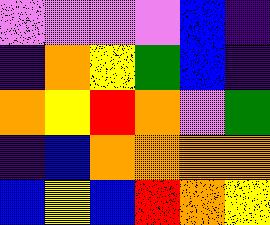[["violet", "violet", "violet", "violet", "blue", "indigo"], ["indigo", "orange", "yellow", "green", "blue", "indigo"], ["orange", "yellow", "red", "orange", "violet", "green"], ["indigo", "blue", "orange", "orange", "orange", "orange"], ["blue", "yellow", "blue", "red", "orange", "yellow"]]